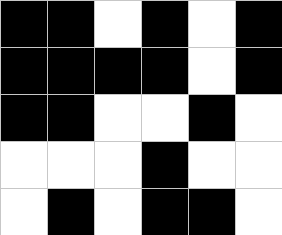[["black", "black", "white", "black", "white", "black"], ["black", "black", "black", "black", "white", "black"], ["black", "black", "white", "white", "black", "white"], ["white", "white", "white", "black", "white", "white"], ["white", "black", "white", "black", "black", "white"]]